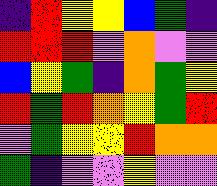[["indigo", "red", "yellow", "yellow", "blue", "green", "indigo"], ["red", "red", "red", "violet", "orange", "violet", "violet"], ["blue", "yellow", "green", "indigo", "orange", "green", "yellow"], ["red", "green", "red", "orange", "yellow", "green", "red"], ["violet", "green", "yellow", "yellow", "red", "orange", "orange"], ["green", "indigo", "violet", "violet", "yellow", "violet", "violet"]]